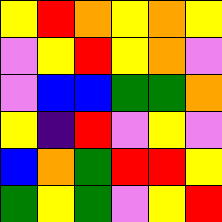[["yellow", "red", "orange", "yellow", "orange", "yellow"], ["violet", "yellow", "red", "yellow", "orange", "violet"], ["violet", "blue", "blue", "green", "green", "orange"], ["yellow", "indigo", "red", "violet", "yellow", "violet"], ["blue", "orange", "green", "red", "red", "yellow"], ["green", "yellow", "green", "violet", "yellow", "red"]]